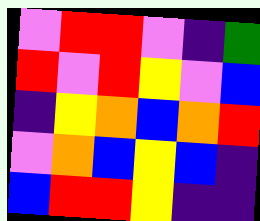[["violet", "red", "red", "violet", "indigo", "green"], ["red", "violet", "red", "yellow", "violet", "blue"], ["indigo", "yellow", "orange", "blue", "orange", "red"], ["violet", "orange", "blue", "yellow", "blue", "indigo"], ["blue", "red", "red", "yellow", "indigo", "indigo"]]